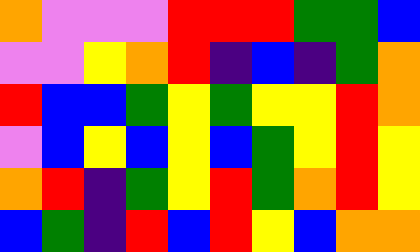[["orange", "violet", "violet", "violet", "red", "red", "red", "green", "green", "blue"], ["violet", "violet", "yellow", "orange", "red", "indigo", "blue", "indigo", "green", "orange"], ["red", "blue", "blue", "green", "yellow", "green", "yellow", "yellow", "red", "orange"], ["violet", "blue", "yellow", "blue", "yellow", "blue", "green", "yellow", "red", "yellow"], ["orange", "red", "indigo", "green", "yellow", "red", "green", "orange", "red", "yellow"], ["blue", "green", "indigo", "red", "blue", "red", "yellow", "blue", "orange", "orange"]]